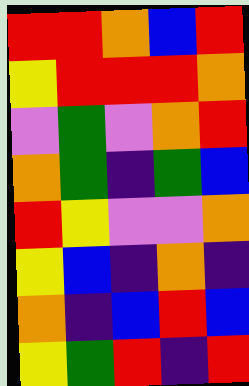[["red", "red", "orange", "blue", "red"], ["yellow", "red", "red", "red", "orange"], ["violet", "green", "violet", "orange", "red"], ["orange", "green", "indigo", "green", "blue"], ["red", "yellow", "violet", "violet", "orange"], ["yellow", "blue", "indigo", "orange", "indigo"], ["orange", "indigo", "blue", "red", "blue"], ["yellow", "green", "red", "indigo", "red"]]